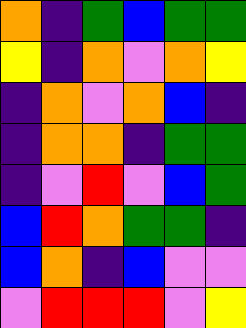[["orange", "indigo", "green", "blue", "green", "green"], ["yellow", "indigo", "orange", "violet", "orange", "yellow"], ["indigo", "orange", "violet", "orange", "blue", "indigo"], ["indigo", "orange", "orange", "indigo", "green", "green"], ["indigo", "violet", "red", "violet", "blue", "green"], ["blue", "red", "orange", "green", "green", "indigo"], ["blue", "orange", "indigo", "blue", "violet", "violet"], ["violet", "red", "red", "red", "violet", "yellow"]]